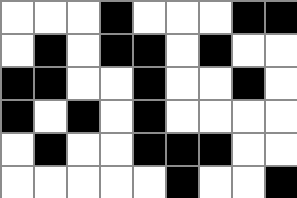[["white", "white", "white", "black", "white", "white", "white", "black", "black"], ["white", "black", "white", "black", "black", "white", "black", "white", "white"], ["black", "black", "white", "white", "black", "white", "white", "black", "white"], ["black", "white", "black", "white", "black", "white", "white", "white", "white"], ["white", "black", "white", "white", "black", "black", "black", "white", "white"], ["white", "white", "white", "white", "white", "black", "white", "white", "black"]]